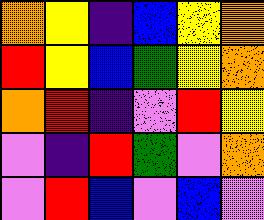[["orange", "yellow", "indigo", "blue", "yellow", "orange"], ["red", "yellow", "blue", "green", "yellow", "orange"], ["orange", "red", "indigo", "violet", "red", "yellow"], ["violet", "indigo", "red", "green", "violet", "orange"], ["violet", "red", "blue", "violet", "blue", "violet"]]